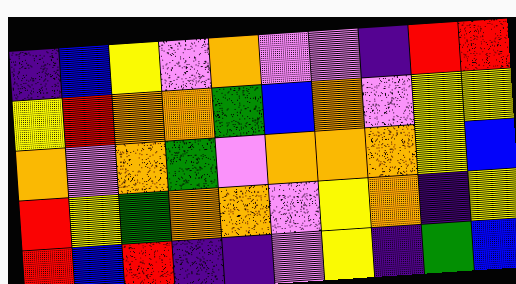[["indigo", "blue", "yellow", "violet", "orange", "violet", "violet", "indigo", "red", "red"], ["yellow", "red", "orange", "orange", "green", "blue", "orange", "violet", "yellow", "yellow"], ["orange", "violet", "orange", "green", "violet", "orange", "orange", "orange", "yellow", "blue"], ["red", "yellow", "green", "orange", "orange", "violet", "yellow", "orange", "indigo", "yellow"], ["red", "blue", "red", "indigo", "indigo", "violet", "yellow", "indigo", "green", "blue"]]